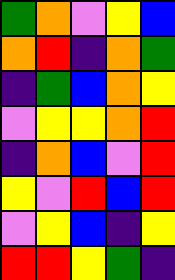[["green", "orange", "violet", "yellow", "blue"], ["orange", "red", "indigo", "orange", "green"], ["indigo", "green", "blue", "orange", "yellow"], ["violet", "yellow", "yellow", "orange", "red"], ["indigo", "orange", "blue", "violet", "red"], ["yellow", "violet", "red", "blue", "red"], ["violet", "yellow", "blue", "indigo", "yellow"], ["red", "red", "yellow", "green", "indigo"]]